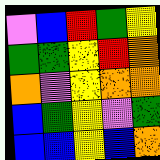[["violet", "blue", "red", "green", "yellow"], ["green", "green", "yellow", "red", "orange"], ["orange", "violet", "yellow", "orange", "orange"], ["blue", "green", "yellow", "violet", "green"], ["blue", "blue", "yellow", "blue", "orange"]]